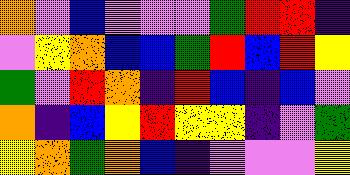[["orange", "violet", "blue", "violet", "violet", "violet", "green", "red", "red", "indigo"], ["violet", "yellow", "orange", "blue", "blue", "green", "red", "blue", "red", "yellow"], ["green", "violet", "red", "orange", "indigo", "red", "blue", "indigo", "blue", "violet"], ["orange", "indigo", "blue", "yellow", "red", "yellow", "yellow", "indigo", "violet", "green"], ["yellow", "orange", "green", "orange", "blue", "indigo", "violet", "violet", "violet", "yellow"]]